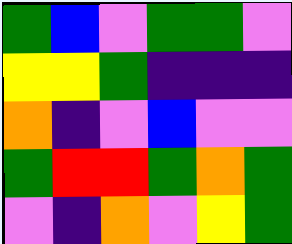[["green", "blue", "violet", "green", "green", "violet"], ["yellow", "yellow", "green", "indigo", "indigo", "indigo"], ["orange", "indigo", "violet", "blue", "violet", "violet"], ["green", "red", "red", "green", "orange", "green"], ["violet", "indigo", "orange", "violet", "yellow", "green"]]